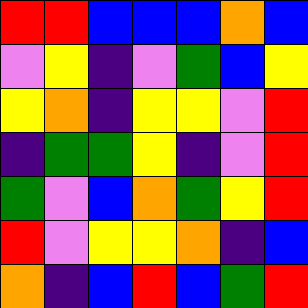[["red", "red", "blue", "blue", "blue", "orange", "blue"], ["violet", "yellow", "indigo", "violet", "green", "blue", "yellow"], ["yellow", "orange", "indigo", "yellow", "yellow", "violet", "red"], ["indigo", "green", "green", "yellow", "indigo", "violet", "red"], ["green", "violet", "blue", "orange", "green", "yellow", "red"], ["red", "violet", "yellow", "yellow", "orange", "indigo", "blue"], ["orange", "indigo", "blue", "red", "blue", "green", "red"]]